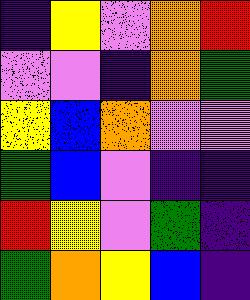[["indigo", "yellow", "violet", "orange", "red"], ["violet", "violet", "indigo", "orange", "green"], ["yellow", "blue", "orange", "violet", "violet"], ["green", "blue", "violet", "indigo", "indigo"], ["red", "yellow", "violet", "green", "indigo"], ["green", "orange", "yellow", "blue", "indigo"]]